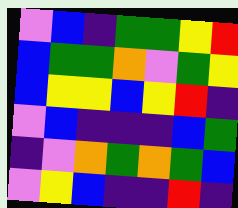[["violet", "blue", "indigo", "green", "green", "yellow", "red"], ["blue", "green", "green", "orange", "violet", "green", "yellow"], ["blue", "yellow", "yellow", "blue", "yellow", "red", "indigo"], ["violet", "blue", "indigo", "indigo", "indigo", "blue", "green"], ["indigo", "violet", "orange", "green", "orange", "green", "blue"], ["violet", "yellow", "blue", "indigo", "indigo", "red", "indigo"]]